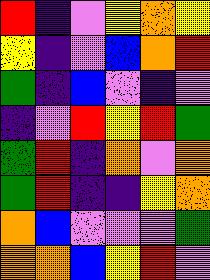[["red", "indigo", "violet", "yellow", "orange", "yellow"], ["yellow", "indigo", "violet", "blue", "orange", "red"], ["green", "indigo", "blue", "violet", "indigo", "violet"], ["indigo", "violet", "red", "yellow", "red", "green"], ["green", "red", "indigo", "orange", "violet", "orange"], ["green", "red", "indigo", "indigo", "yellow", "orange"], ["orange", "blue", "violet", "violet", "violet", "green"], ["orange", "orange", "blue", "yellow", "red", "violet"]]